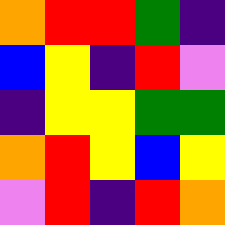[["orange", "red", "red", "green", "indigo"], ["blue", "yellow", "indigo", "red", "violet"], ["indigo", "yellow", "yellow", "green", "green"], ["orange", "red", "yellow", "blue", "yellow"], ["violet", "red", "indigo", "red", "orange"]]